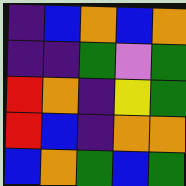[["indigo", "blue", "orange", "blue", "orange"], ["indigo", "indigo", "green", "violet", "green"], ["red", "orange", "indigo", "yellow", "green"], ["red", "blue", "indigo", "orange", "orange"], ["blue", "orange", "green", "blue", "green"]]